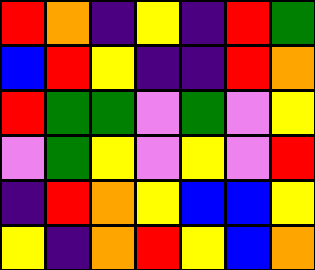[["red", "orange", "indigo", "yellow", "indigo", "red", "green"], ["blue", "red", "yellow", "indigo", "indigo", "red", "orange"], ["red", "green", "green", "violet", "green", "violet", "yellow"], ["violet", "green", "yellow", "violet", "yellow", "violet", "red"], ["indigo", "red", "orange", "yellow", "blue", "blue", "yellow"], ["yellow", "indigo", "orange", "red", "yellow", "blue", "orange"]]